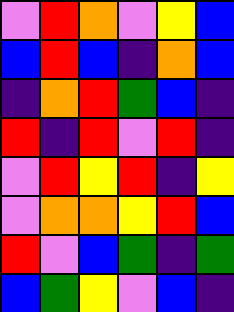[["violet", "red", "orange", "violet", "yellow", "blue"], ["blue", "red", "blue", "indigo", "orange", "blue"], ["indigo", "orange", "red", "green", "blue", "indigo"], ["red", "indigo", "red", "violet", "red", "indigo"], ["violet", "red", "yellow", "red", "indigo", "yellow"], ["violet", "orange", "orange", "yellow", "red", "blue"], ["red", "violet", "blue", "green", "indigo", "green"], ["blue", "green", "yellow", "violet", "blue", "indigo"]]